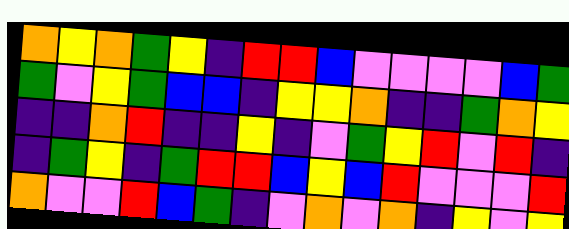[["orange", "yellow", "orange", "green", "yellow", "indigo", "red", "red", "blue", "violet", "violet", "violet", "violet", "blue", "green"], ["green", "violet", "yellow", "green", "blue", "blue", "indigo", "yellow", "yellow", "orange", "indigo", "indigo", "green", "orange", "yellow"], ["indigo", "indigo", "orange", "red", "indigo", "indigo", "yellow", "indigo", "violet", "green", "yellow", "red", "violet", "red", "indigo"], ["indigo", "green", "yellow", "indigo", "green", "red", "red", "blue", "yellow", "blue", "red", "violet", "violet", "violet", "red"], ["orange", "violet", "violet", "red", "blue", "green", "indigo", "violet", "orange", "violet", "orange", "indigo", "yellow", "violet", "yellow"]]